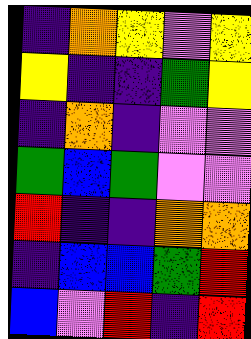[["indigo", "orange", "yellow", "violet", "yellow"], ["yellow", "indigo", "indigo", "green", "yellow"], ["indigo", "orange", "indigo", "violet", "violet"], ["green", "blue", "green", "violet", "violet"], ["red", "indigo", "indigo", "orange", "orange"], ["indigo", "blue", "blue", "green", "red"], ["blue", "violet", "red", "indigo", "red"]]